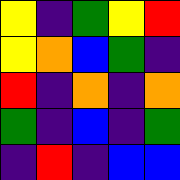[["yellow", "indigo", "green", "yellow", "red"], ["yellow", "orange", "blue", "green", "indigo"], ["red", "indigo", "orange", "indigo", "orange"], ["green", "indigo", "blue", "indigo", "green"], ["indigo", "red", "indigo", "blue", "blue"]]